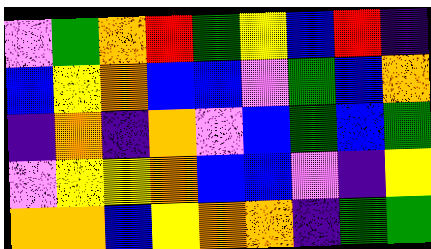[["violet", "green", "orange", "red", "green", "yellow", "blue", "red", "indigo"], ["blue", "yellow", "orange", "blue", "blue", "violet", "green", "blue", "orange"], ["indigo", "orange", "indigo", "orange", "violet", "blue", "green", "blue", "green"], ["violet", "yellow", "yellow", "orange", "blue", "blue", "violet", "indigo", "yellow"], ["orange", "orange", "blue", "yellow", "orange", "orange", "indigo", "green", "green"]]